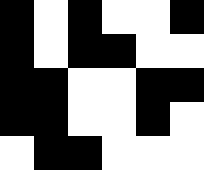[["black", "white", "black", "white", "white", "black"], ["black", "white", "black", "black", "white", "white"], ["black", "black", "white", "white", "black", "black"], ["black", "black", "white", "white", "black", "white"], ["white", "black", "black", "white", "white", "white"]]